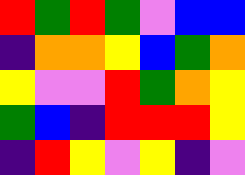[["red", "green", "red", "green", "violet", "blue", "blue"], ["indigo", "orange", "orange", "yellow", "blue", "green", "orange"], ["yellow", "violet", "violet", "red", "green", "orange", "yellow"], ["green", "blue", "indigo", "red", "red", "red", "yellow"], ["indigo", "red", "yellow", "violet", "yellow", "indigo", "violet"]]